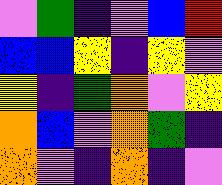[["violet", "green", "indigo", "violet", "blue", "red"], ["blue", "blue", "yellow", "indigo", "yellow", "violet"], ["yellow", "indigo", "green", "orange", "violet", "yellow"], ["orange", "blue", "violet", "orange", "green", "indigo"], ["orange", "violet", "indigo", "orange", "indigo", "violet"]]